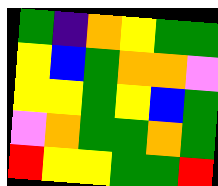[["green", "indigo", "orange", "yellow", "green", "green"], ["yellow", "blue", "green", "orange", "orange", "violet"], ["yellow", "yellow", "green", "yellow", "blue", "green"], ["violet", "orange", "green", "green", "orange", "green"], ["red", "yellow", "yellow", "green", "green", "red"]]